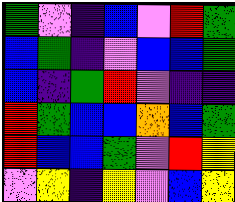[["green", "violet", "indigo", "blue", "violet", "red", "green"], ["blue", "green", "indigo", "violet", "blue", "blue", "green"], ["blue", "indigo", "green", "red", "violet", "indigo", "indigo"], ["red", "green", "blue", "blue", "orange", "blue", "green"], ["red", "blue", "blue", "green", "violet", "red", "yellow"], ["violet", "yellow", "indigo", "yellow", "violet", "blue", "yellow"]]